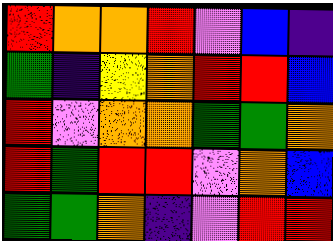[["red", "orange", "orange", "red", "violet", "blue", "indigo"], ["green", "indigo", "yellow", "orange", "red", "red", "blue"], ["red", "violet", "orange", "orange", "green", "green", "orange"], ["red", "green", "red", "red", "violet", "orange", "blue"], ["green", "green", "orange", "indigo", "violet", "red", "red"]]